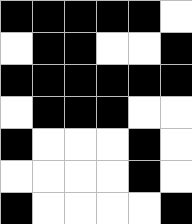[["black", "black", "black", "black", "black", "white"], ["white", "black", "black", "white", "white", "black"], ["black", "black", "black", "black", "black", "black"], ["white", "black", "black", "black", "white", "white"], ["black", "white", "white", "white", "black", "white"], ["white", "white", "white", "white", "black", "white"], ["black", "white", "white", "white", "white", "black"]]